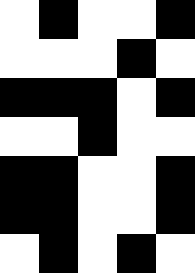[["white", "black", "white", "white", "black"], ["white", "white", "white", "black", "white"], ["black", "black", "black", "white", "black"], ["white", "white", "black", "white", "white"], ["black", "black", "white", "white", "black"], ["black", "black", "white", "white", "black"], ["white", "black", "white", "black", "white"]]